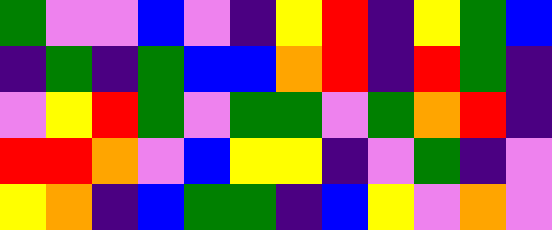[["green", "violet", "violet", "blue", "violet", "indigo", "yellow", "red", "indigo", "yellow", "green", "blue"], ["indigo", "green", "indigo", "green", "blue", "blue", "orange", "red", "indigo", "red", "green", "indigo"], ["violet", "yellow", "red", "green", "violet", "green", "green", "violet", "green", "orange", "red", "indigo"], ["red", "red", "orange", "violet", "blue", "yellow", "yellow", "indigo", "violet", "green", "indigo", "violet"], ["yellow", "orange", "indigo", "blue", "green", "green", "indigo", "blue", "yellow", "violet", "orange", "violet"]]